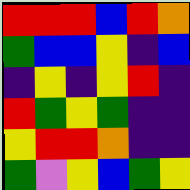[["red", "red", "red", "blue", "red", "orange"], ["green", "blue", "blue", "yellow", "indigo", "blue"], ["indigo", "yellow", "indigo", "yellow", "red", "indigo"], ["red", "green", "yellow", "green", "indigo", "indigo"], ["yellow", "red", "red", "orange", "indigo", "indigo"], ["green", "violet", "yellow", "blue", "green", "yellow"]]